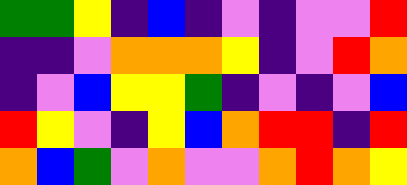[["green", "green", "yellow", "indigo", "blue", "indigo", "violet", "indigo", "violet", "violet", "red"], ["indigo", "indigo", "violet", "orange", "orange", "orange", "yellow", "indigo", "violet", "red", "orange"], ["indigo", "violet", "blue", "yellow", "yellow", "green", "indigo", "violet", "indigo", "violet", "blue"], ["red", "yellow", "violet", "indigo", "yellow", "blue", "orange", "red", "red", "indigo", "red"], ["orange", "blue", "green", "violet", "orange", "violet", "violet", "orange", "red", "orange", "yellow"]]